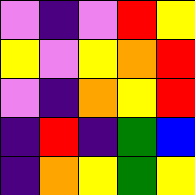[["violet", "indigo", "violet", "red", "yellow"], ["yellow", "violet", "yellow", "orange", "red"], ["violet", "indigo", "orange", "yellow", "red"], ["indigo", "red", "indigo", "green", "blue"], ["indigo", "orange", "yellow", "green", "yellow"]]